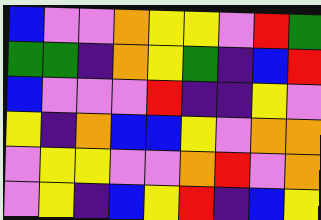[["blue", "violet", "violet", "orange", "yellow", "yellow", "violet", "red", "green"], ["green", "green", "indigo", "orange", "yellow", "green", "indigo", "blue", "red"], ["blue", "violet", "violet", "violet", "red", "indigo", "indigo", "yellow", "violet"], ["yellow", "indigo", "orange", "blue", "blue", "yellow", "violet", "orange", "orange"], ["violet", "yellow", "yellow", "violet", "violet", "orange", "red", "violet", "orange"], ["violet", "yellow", "indigo", "blue", "yellow", "red", "indigo", "blue", "yellow"]]